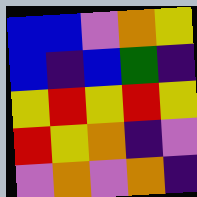[["blue", "blue", "violet", "orange", "yellow"], ["blue", "indigo", "blue", "green", "indigo"], ["yellow", "red", "yellow", "red", "yellow"], ["red", "yellow", "orange", "indigo", "violet"], ["violet", "orange", "violet", "orange", "indigo"]]